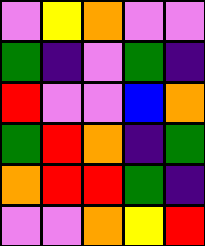[["violet", "yellow", "orange", "violet", "violet"], ["green", "indigo", "violet", "green", "indigo"], ["red", "violet", "violet", "blue", "orange"], ["green", "red", "orange", "indigo", "green"], ["orange", "red", "red", "green", "indigo"], ["violet", "violet", "orange", "yellow", "red"]]